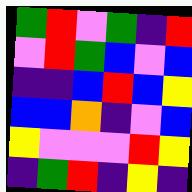[["green", "red", "violet", "green", "indigo", "red"], ["violet", "red", "green", "blue", "violet", "blue"], ["indigo", "indigo", "blue", "red", "blue", "yellow"], ["blue", "blue", "orange", "indigo", "violet", "blue"], ["yellow", "violet", "violet", "violet", "red", "yellow"], ["indigo", "green", "red", "indigo", "yellow", "indigo"]]